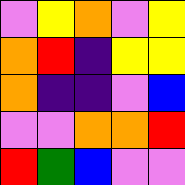[["violet", "yellow", "orange", "violet", "yellow"], ["orange", "red", "indigo", "yellow", "yellow"], ["orange", "indigo", "indigo", "violet", "blue"], ["violet", "violet", "orange", "orange", "red"], ["red", "green", "blue", "violet", "violet"]]